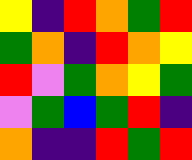[["yellow", "indigo", "red", "orange", "green", "red"], ["green", "orange", "indigo", "red", "orange", "yellow"], ["red", "violet", "green", "orange", "yellow", "green"], ["violet", "green", "blue", "green", "red", "indigo"], ["orange", "indigo", "indigo", "red", "green", "red"]]